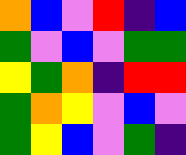[["orange", "blue", "violet", "red", "indigo", "blue"], ["green", "violet", "blue", "violet", "green", "green"], ["yellow", "green", "orange", "indigo", "red", "red"], ["green", "orange", "yellow", "violet", "blue", "violet"], ["green", "yellow", "blue", "violet", "green", "indigo"]]